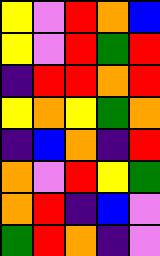[["yellow", "violet", "red", "orange", "blue"], ["yellow", "violet", "red", "green", "red"], ["indigo", "red", "red", "orange", "red"], ["yellow", "orange", "yellow", "green", "orange"], ["indigo", "blue", "orange", "indigo", "red"], ["orange", "violet", "red", "yellow", "green"], ["orange", "red", "indigo", "blue", "violet"], ["green", "red", "orange", "indigo", "violet"]]